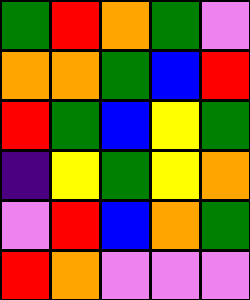[["green", "red", "orange", "green", "violet"], ["orange", "orange", "green", "blue", "red"], ["red", "green", "blue", "yellow", "green"], ["indigo", "yellow", "green", "yellow", "orange"], ["violet", "red", "blue", "orange", "green"], ["red", "orange", "violet", "violet", "violet"]]